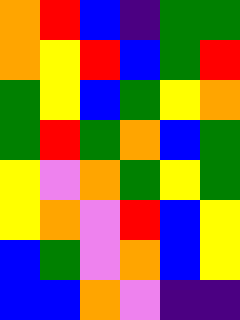[["orange", "red", "blue", "indigo", "green", "green"], ["orange", "yellow", "red", "blue", "green", "red"], ["green", "yellow", "blue", "green", "yellow", "orange"], ["green", "red", "green", "orange", "blue", "green"], ["yellow", "violet", "orange", "green", "yellow", "green"], ["yellow", "orange", "violet", "red", "blue", "yellow"], ["blue", "green", "violet", "orange", "blue", "yellow"], ["blue", "blue", "orange", "violet", "indigo", "indigo"]]